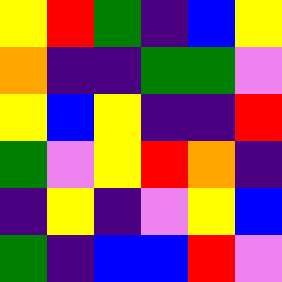[["yellow", "red", "green", "indigo", "blue", "yellow"], ["orange", "indigo", "indigo", "green", "green", "violet"], ["yellow", "blue", "yellow", "indigo", "indigo", "red"], ["green", "violet", "yellow", "red", "orange", "indigo"], ["indigo", "yellow", "indigo", "violet", "yellow", "blue"], ["green", "indigo", "blue", "blue", "red", "violet"]]